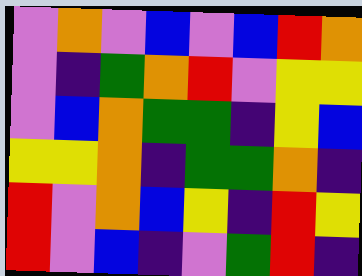[["violet", "orange", "violet", "blue", "violet", "blue", "red", "orange"], ["violet", "indigo", "green", "orange", "red", "violet", "yellow", "yellow"], ["violet", "blue", "orange", "green", "green", "indigo", "yellow", "blue"], ["yellow", "yellow", "orange", "indigo", "green", "green", "orange", "indigo"], ["red", "violet", "orange", "blue", "yellow", "indigo", "red", "yellow"], ["red", "violet", "blue", "indigo", "violet", "green", "red", "indigo"]]